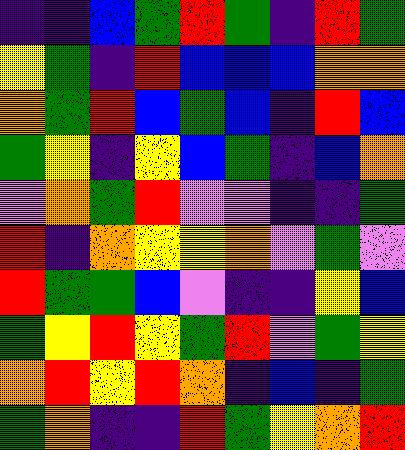[["indigo", "indigo", "blue", "green", "red", "green", "indigo", "red", "green"], ["yellow", "green", "indigo", "red", "blue", "blue", "blue", "orange", "orange"], ["orange", "green", "red", "blue", "green", "blue", "indigo", "red", "blue"], ["green", "yellow", "indigo", "yellow", "blue", "green", "indigo", "blue", "orange"], ["violet", "orange", "green", "red", "violet", "violet", "indigo", "indigo", "green"], ["red", "indigo", "orange", "yellow", "yellow", "orange", "violet", "green", "violet"], ["red", "green", "green", "blue", "violet", "indigo", "indigo", "yellow", "blue"], ["green", "yellow", "red", "yellow", "green", "red", "violet", "green", "yellow"], ["orange", "red", "yellow", "red", "orange", "indigo", "blue", "indigo", "green"], ["green", "orange", "indigo", "indigo", "red", "green", "yellow", "orange", "red"]]